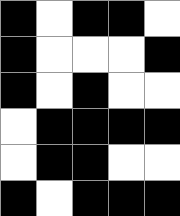[["black", "white", "black", "black", "white"], ["black", "white", "white", "white", "black"], ["black", "white", "black", "white", "white"], ["white", "black", "black", "black", "black"], ["white", "black", "black", "white", "white"], ["black", "white", "black", "black", "black"]]